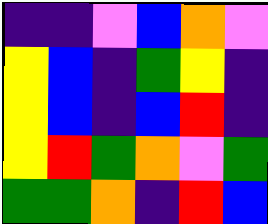[["indigo", "indigo", "violet", "blue", "orange", "violet"], ["yellow", "blue", "indigo", "green", "yellow", "indigo"], ["yellow", "blue", "indigo", "blue", "red", "indigo"], ["yellow", "red", "green", "orange", "violet", "green"], ["green", "green", "orange", "indigo", "red", "blue"]]